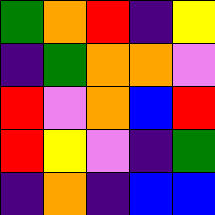[["green", "orange", "red", "indigo", "yellow"], ["indigo", "green", "orange", "orange", "violet"], ["red", "violet", "orange", "blue", "red"], ["red", "yellow", "violet", "indigo", "green"], ["indigo", "orange", "indigo", "blue", "blue"]]